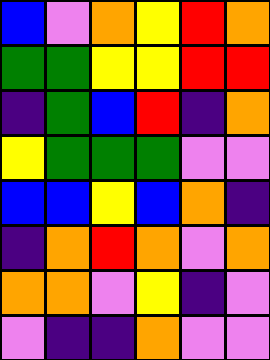[["blue", "violet", "orange", "yellow", "red", "orange"], ["green", "green", "yellow", "yellow", "red", "red"], ["indigo", "green", "blue", "red", "indigo", "orange"], ["yellow", "green", "green", "green", "violet", "violet"], ["blue", "blue", "yellow", "blue", "orange", "indigo"], ["indigo", "orange", "red", "orange", "violet", "orange"], ["orange", "orange", "violet", "yellow", "indigo", "violet"], ["violet", "indigo", "indigo", "orange", "violet", "violet"]]